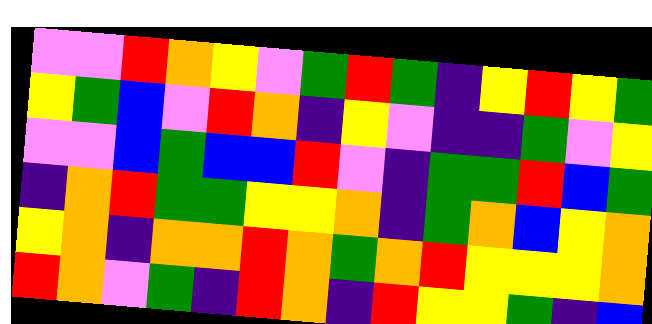[["violet", "violet", "red", "orange", "yellow", "violet", "green", "red", "green", "indigo", "yellow", "red", "yellow", "green"], ["yellow", "green", "blue", "violet", "red", "orange", "indigo", "yellow", "violet", "indigo", "indigo", "green", "violet", "yellow"], ["violet", "violet", "blue", "green", "blue", "blue", "red", "violet", "indigo", "green", "green", "red", "blue", "green"], ["indigo", "orange", "red", "green", "green", "yellow", "yellow", "orange", "indigo", "green", "orange", "blue", "yellow", "orange"], ["yellow", "orange", "indigo", "orange", "orange", "red", "orange", "green", "orange", "red", "yellow", "yellow", "yellow", "orange"], ["red", "orange", "violet", "green", "indigo", "red", "orange", "indigo", "red", "yellow", "yellow", "green", "indigo", "blue"]]